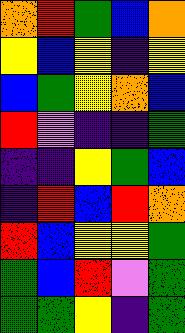[["orange", "red", "green", "blue", "orange"], ["yellow", "blue", "yellow", "indigo", "yellow"], ["blue", "green", "yellow", "orange", "blue"], ["red", "violet", "indigo", "indigo", "green"], ["indigo", "indigo", "yellow", "green", "blue"], ["indigo", "red", "blue", "red", "orange"], ["red", "blue", "yellow", "yellow", "green"], ["green", "blue", "red", "violet", "green"], ["green", "green", "yellow", "indigo", "green"]]